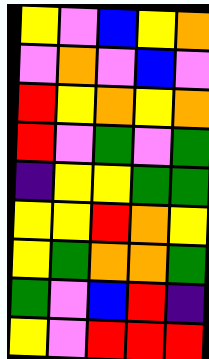[["yellow", "violet", "blue", "yellow", "orange"], ["violet", "orange", "violet", "blue", "violet"], ["red", "yellow", "orange", "yellow", "orange"], ["red", "violet", "green", "violet", "green"], ["indigo", "yellow", "yellow", "green", "green"], ["yellow", "yellow", "red", "orange", "yellow"], ["yellow", "green", "orange", "orange", "green"], ["green", "violet", "blue", "red", "indigo"], ["yellow", "violet", "red", "red", "red"]]